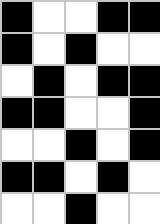[["black", "white", "white", "black", "black"], ["black", "white", "black", "white", "white"], ["white", "black", "white", "black", "black"], ["black", "black", "white", "white", "black"], ["white", "white", "black", "white", "black"], ["black", "black", "white", "black", "white"], ["white", "white", "black", "white", "white"]]